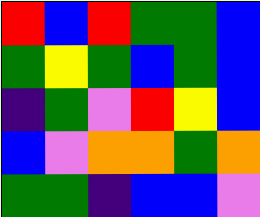[["red", "blue", "red", "green", "green", "blue"], ["green", "yellow", "green", "blue", "green", "blue"], ["indigo", "green", "violet", "red", "yellow", "blue"], ["blue", "violet", "orange", "orange", "green", "orange"], ["green", "green", "indigo", "blue", "blue", "violet"]]